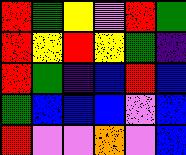[["red", "green", "yellow", "violet", "red", "green"], ["red", "yellow", "red", "yellow", "green", "indigo"], ["red", "green", "indigo", "blue", "red", "blue"], ["green", "blue", "blue", "blue", "violet", "blue"], ["red", "violet", "violet", "orange", "violet", "blue"]]